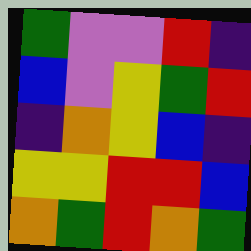[["green", "violet", "violet", "red", "indigo"], ["blue", "violet", "yellow", "green", "red"], ["indigo", "orange", "yellow", "blue", "indigo"], ["yellow", "yellow", "red", "red", "blue"], ["orange", "green", "red", "orange", "green"]]